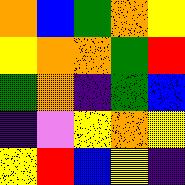[["orange", "blue", "green", "orange", "yellow"], ["yellow", "orange", "orange", "green", "red"], ["green", "orange", "indigo", "green", "blue"], ["indigo", "violet", "yellow", "orange", "yellow"], ["yellow", "red", "blue", "yellow", "indigo"]]